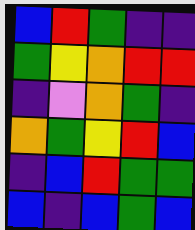[["blue", "red", "green", "indigo", "indigo"], ["green", "yellow", "orange", "red", "red"], ["indigo", "violet", "orange", "green", "indigo"], ["orange", "green", "yellow", "red", "blue"], ["indigo", "blue", "red", "green", "green"], ["blue", "indigo", "blue", "green", "blue"]]